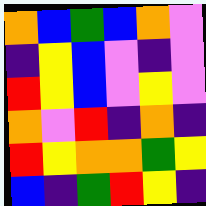[["orange", "blue", "green", "blue", "orange", "violet"], ["indigo", "yellow", "blue", "violet", "indigo", "violet"], ["red", "yellow", "blue", "violet", "yellow", "violet"], ["orange", "violet", "red", "indigo", "orange", "indigo"], ["red", "yellow", "orange", "orange", "green", "yellow"], ["blue", "indigo", "green", "red", "yellow", "indigo"]]